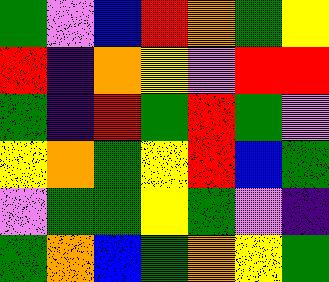[["green", "violet", "blue", "red", "orange", "green", "yellow"], ["red", "indigo", "orange", "yellow", "violet", "red", "red"], ["green", "indigo", "red", "green", "red", "green", "violet"], ["yellow", "orange", "green", "yellow", "red", "blue", "green"], ["violet", "green", "green", "yellow", "green", "violet", "indigo"], ["green", "orange", "blue", "green", "orange", "yellow", "green"]]